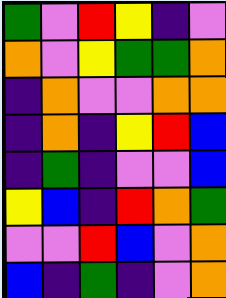[["green", "violet", "red", "yellow", "indigo", "violet"], ["orange", "violet", "yellow", "green", "green", "orange"], ["indigo", "orange", "violet", "violet", "orange", "orange"], ["indigo", "orange", "indigo", "yellow", "red", "blue"], ["indigo", "green", "indigo", "violet", "violet", "blue"], ["yellow", "blue", "indigo", "red", "orange", "green"], ["violet", "violet", "red", "blue", "violet", "orange"], ["blue", "indigo", "green", "indigo", "violet", "orange"]]